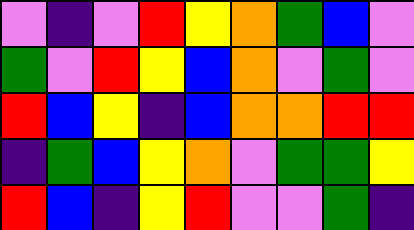[["violet", "indigo", "violet", "red", "yellow", "orange", "green", "blue", "violet"], ["green", "violet", "red", "yellow", "blue", "orange", "violet", "green", "violet"], ["red", "blue", "yellow", "indigo", "blue", "orange", "orange", "red", "red"], ["indigo", "green", "blue", "yellow", "orange", "violet", "green", "green", "yellow"], ["red", "blue", "indigo", "yellow", "red", "violet", "violet", "green", "indigo"]]